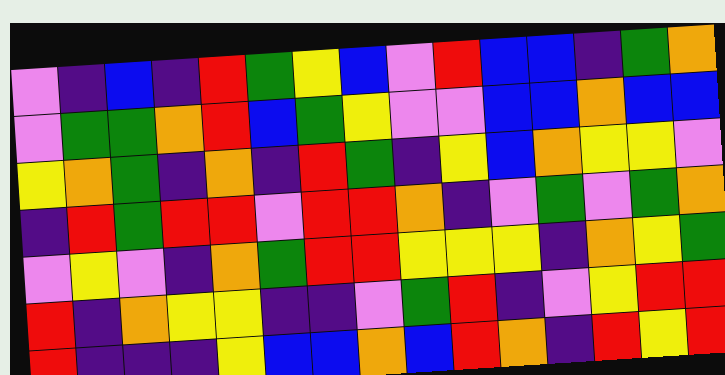[["violet", "indigo", "blue", "indigo", "red", "green", "yellow", "blue", "violet", "red", "blue", "blue", "indigo", "green", "orange"], ["violet", "green", "green", "orange", "red", "blue", "green", "yellow", "violet", "violet", "blue", "blue", "orange", "blue", "blue"], ["yellow", "orange", "green", "indigo", "orange", "indigo", "red", "green", "indigo", "yellow", "blue", "orange", "yellow", "yellow", "violet"], ["indigo", "red", "green", "red", "red", "violet", "red", "red", "orange", "indigo", "violet", "green", "violet", "green", "orange"], ["violet", "yellow", "violet", "indigo", "orange", "green", "red", "red", "yellow", "yellow", "yellow", "indigo", "orange", "yellow", "green"], ["red", "indigo", "orange", "yellow", "yellow", "indigo", "indigo", "violet", "green", "red", "indigo", "violet", "yellow", "red", "red"], ["red", "indigo", "indigo", "indigo", "yellow", "blue", "blue", "orange", "blue", "red", "orange", "indigo", "red", "yellow", "red"]]